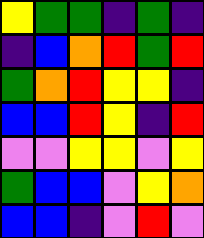[["yellow", "green", "green", "indigo", "green", "indigo"], ["indigo", "blue", "orange", "red", "green", "red"], ["green", "orange", "red", "yellow", "yellow", "indigo"], ["blue", "blue", "red", "yellow", "indigo", "red"], ["violet", "violet", "yellow", "yellow", "violet", "yellow"], ["green", "blue", "blue", "violet", "yellow", "orange"], ["blue", "blue", "indigo", "violet", "red", "violet"]]